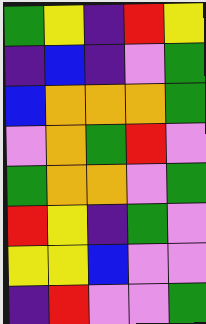[["green", "yellow", "indigo", "red", "yellow"], ["indigo", "blue", "indigo", "violet", "green"], ["blue", "orange", "orange", "orange", "green"], ["violet", "orange", "green", "red", "violet"], ["green", "orange", "orange", "violet", "green"], ["red", "yellow", "indigo", "green", "violet"], ["yellow", "yellow", "blue", "violet", "violet"], ["indigo", "red", "violet", "violet", "green"]]